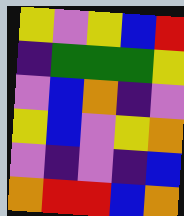[["yellow", "violet", "yellow", "blue", "red"], ["indigo", "green", "green", "green", "yellow"], ["violet", "blue", "orange", "indigo", "violet"], ["yellow", "blue", "violet", "yellow", "orange"], ["violet", "indigo", "violet", "indigo", "blue"], ["orange", "red", "red", "blue", "orange"]]